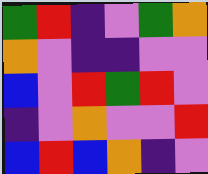[["green", "red", "indigo", "violet", "green", "orange"], ["orange", "violet", "indigo", "indigo", "violet", "violet"], ["blue", "violet", "red", "green", "red", "violet"], ["indigo", "violet", "orange", "violet", "violet", "red"], ["blue", "red", "blue", "orange", "indigo", "violet"]]